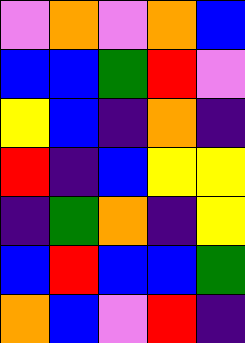[["violet", "orange", "violet", "orange", "blue"], ["blue", "blue", "green", "red", "violet"], ["yellow", "blue", "indigo", "orange", "indigo"], ["red", "indigo", "blue", "yellow", "yellow"], ["indigo", "green", "orange", "indigo", "yellow"], ["blue", "red", "blue", "blue", "green"], ["orange", "blue", "violet", "red", "indigo"]]